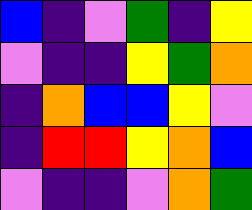[["blue", "indigo", "violet", "green", "indigo", "yellow"], ["violet", "indigo", "indigo", "yellow", "green", "orange"], ["indigo", "orange", "blue", "blue", "yellow", "violet"], ["indigo", "red", "red", "yellow", "orange", "blue"], ["violet", "indigo", "indigo", "violet", "orange", "green"]]